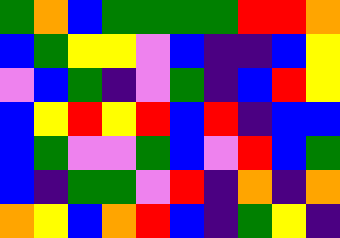[["green", "orange", "blue", "green", "green", "green", "green", "red", "red", "orange"], ["blue", "green", "yellow", "yellow", "violet", "blue", "indigo", "indigo", "blue", "yellow"], ["violet", "blue", "green", "indigo", "violet", "green", "indigo", "blue", "red", "yellow"], ["blue", "yellow", "red", "yellow", "red", "blue", "red", "indigo", "blue", "blue"], ["blue", "green", "violet", "violet", "green", "blue", "violet", "red", "blue", "green"], ["blue", "indigo", "green", "green", "violet", "red", "indigo", "orange", "indigo", "orange"], ["orange", "yellow", "blue", "orange", "red", "blue", "indigo", "green", "yellow", "indigo"]]